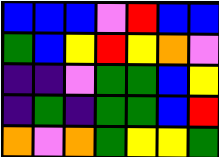[["blue", "blue", "blue", "violet", "red", "blue", "blue"], ["green", "blue", "yellow", "red", "yellow", "orange", "violet"], ["indigo", "indigo", "violet", "green", "green", "blue", "yellow"], ["indigo", "green", "indigo", "green", "green", "blue", "red"], ["orange", "violet", "orange", "green", "yellow", "yellow", "green"]]